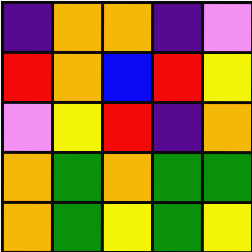[["indigo", "orange", "orange", "indigo", "violet"], ["red", "orange", "blue", "red", "yellow"], ["violet", "yellow", "red", "indigo", "orange"], ["orange", "green", "orange", "green", "green"], ["orange", "green", "yellow", "green", "yellow"]]